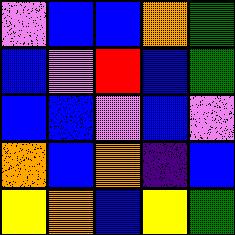[["violet", "blue", "blue", "orange", "green"], ["blue", "violet", "red", "blue", "green"], ["blue", "blue", "violet", "blue", "violet"], ["orange", "blue", "orange", "indigo", "blue"], ["yellow", "orange", "blue", "yellow", "green"]]